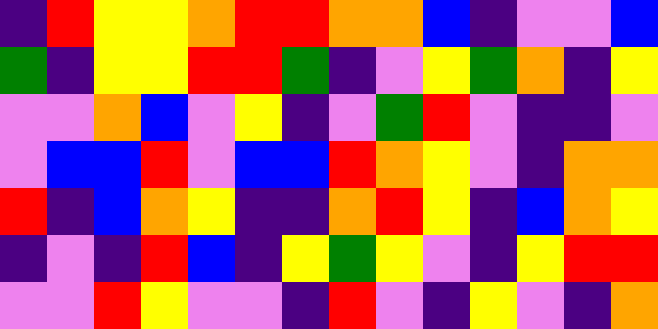[["indigo", "red", "yellow", "yellow", "orange", "red", "red", "orange", "orange", "blue", "indigo", "violet", "violet", "blue"], ["green", "indigo", "yellow", "yellow", "red", "red", "green", "indigo", "violet", "yellow", "green", "orange", "indigo", "yellow"], ["violet", "violet", "orange", "blue", "violet", "yellow", "indigo", "violet", "green", "red", "violet", "indigo", "indigo", "violet"], ["violet", "blue", "blue", "red", "violet", "blue", "blue", "red", "orange", "yellow", "violet", "indigo", "orange", "orange"], ["red", "indigo", "blue", "orange", "yellow", "indigo", "indigo", "orange", "red", "yellow", "indigo", "blue", "orange", "yellow"], ["indigo", "violet", "indigo", "red", "blue", "indigo", "yellow", "green", "yellow", "violet", "indigo", "yellow", "red", "red"], ["violet", "violet", "red", "yellow", "violet", "violet", "indigo", "red", "violet", "indigo", "yellow", "violet", "indigo", "orange"]]